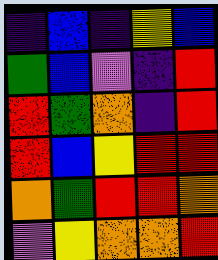[["indigo", "blue", "indigo", "yellow", "blue"], ["green", "blue", "violet", "indigo", "red"], ["red", "green", "orange", "indigo", "red"], ["red", "blue", "yellow", "red", "red"], ["orange", "green", "red", "red", "orange"], ["violet", "yellow", "orange", "orange", "red"]]